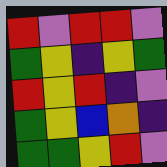[["red", "violet", "red", "red", "violet"], ["green", "yellow", "indigo", "yellow", "green"], ["red", "yellow", "red", "indigo", "violet"], ["green", "yellow", "blue", "orange", "indigo"], ["green", "green", "yellow", "red", "violet"]]